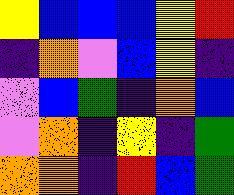[["yellow", "blue", "blue", "blue", "yellow", "red"], ["indigo", "orange", "violet", "blue", "yellow", "indigo"], ["violet", "blue", "green", "indigo", "orange", "blue"], ["violet", "orange", "indigo", "yellow", "indigo", "green"], ["orange", "orange", "indigo", "red", "blue", "green"]]